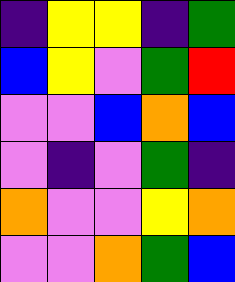[["indigo", "yellow", "yellow", "indigo", "green"], ["blue", "yellow", "violet", "green", "red"], ["violet", "violet", "blue", "orange", "blue"], ["violet", "indigo", "violet", "green", "indigo"], ["orange", "violet", "violet", "yellow", "orange"], ["violet", "violet", "orange", "green", "blue"]]